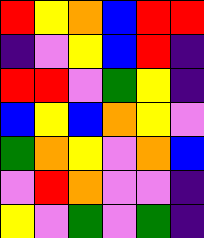[["red", "yellow", "orange", "blue", "red", "red"], ["indigo", "violet", "yellow", "blue", "red", "indigo"], ["red", "red", "violet", "green", "yellow", "indigo"], ["blue", "yellow", "blue", "orange", "yellow", "violet"], ["green", "orange", "yellow", "violet", "orange", "blue"], ["violet", "red", "orange", "violet", "violet", "indigo"], ["yellow", "violet", "green", "violet", "green", "indigo"]]